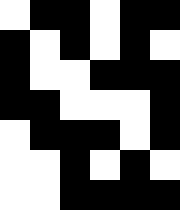[["white", "black", "black", "white", "black", "black"], ["black", "white", "black", "white", "black", "white"], ["black", "white", "white", "black", "black", "black"], ["black", "black", "white", "white", "white", "black"], ["white", "black", "black", "black", "white", "black"], ["white", "white", "black", "white", "black", "white"], ["white", "white", "black", "black", "black", "black"]]